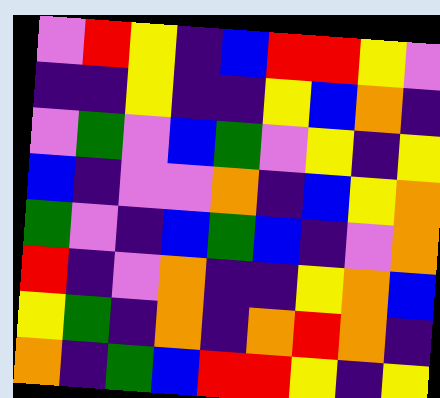[["violet", "red", "yellow", "indigo", "blue", "red", "red", "yellow", "violet"], ["indigo", "indigo", "yellow", "indigo", "indigo", "yellow", "blue", "orange", "indigo"], ["violet", "green", "violet", "blue", "green", "violet", "yellow", "indigo", "yellow"], ["blue", "indigo", "violet", "violet", "orange", "indigo", "blue", "yellow", "orange"], ["green", "violet", "indigo", "blue", "green", "blue", "indigo", "violet", "orange"], ["red", "indigo", "violet", "orange", "indigo", "indigo", "yellow", "orange", "blue"], ["yellow", "green", "indigo", "orange", "indigo", "orange", "red", "orange", "indigo"], ["orange", "indigo", "green", "blue", "red", "red", "yellow", "indigo", "yellow"]]